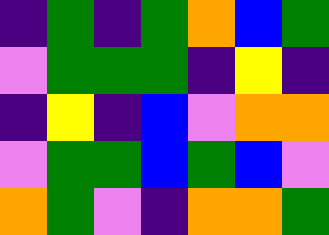[["indigo", "green", "indigo", "green", "orange", "blue", "green"], ["violet", "green", "green", "green", "indigo", "yellow", "indigo"], ["indigo", "yellow", "indigo", "blue", "violet", "orange", "orange"], ["violet", "green", "green", "blue", "green", "blue", "violet"], ["orange", "green", "violet", "indigo", "orange", "orange", "green"]]